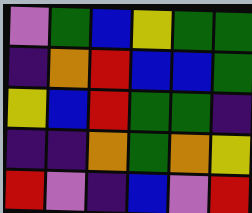[["violet", "green", "blue", "yellow", "green", "green"], ["indigo", "orange", "red", "blue", "blue", "green"], ["yellow", "blue", "red", "green", "green", "indigo"], ["indigo", "indigo", "orange", "green", "orange", "yellow"], ["red", "violet", "indigo", "blue", "violet", "red"]]